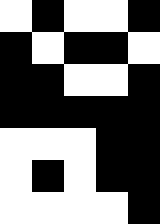[["white", "black", "white", "white", "black"], ["black", "white", "black", "black", "white"], ["black", "black", "white", "white", "black"], ["black", "black", "black", "black", "black"], ["white", "white", "white", "black", "black"], ["white", "black", "white", "black", "black"], ["white", "white", "white", "white", "black"]]